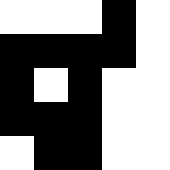[["white", "white", "white", "black", "white"], ["black", "black", "black", "black", "white"], ["black", "white", "black", "white", "white"], ["black", "black", "black", "white", "white"], ["white", "black", "black", "white", "white"]]